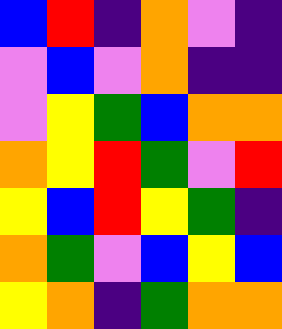[["blue", "red", "indigo", "orange", "violet", "indigo"], ["violet", "blue", "violet", "orange", "indigo", "indigo"], ["violet", "yellow", "green", "blue", "orange", "orange"], ["orange", "yellow", "red", "green", "violet", "red"], ["yellow", "blue", "red", "yellow", "green", "indigo"], ["orange", "green", "violet", "blue", "yellow", "blue"], ["yellow", "orange", "indigo", "green", "orange", "orange"]]